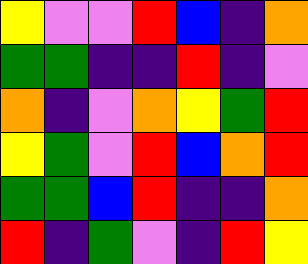[["yellow", "violet", "violet", "red", "blue", "indigo", "orange"], ["green", "green", "indigo", "indigo", "red", "indigo", "violet"], ["orange", "indigo", "violet", "orange", "yellow", "green", "red"], ["yellow", "green", "violet", "red", "blue", "orange", "red"], ["green", "green", "blue", "red", "indigo", "indigo", "orange"], ["red", "indigo", "green", "violet", "indigo", "red", "yellow"]]